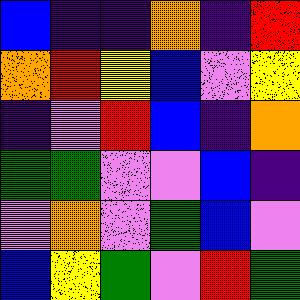[["blue", "indigo", "indigo", "orange", "indigo", "red"], ["orange", "red", "yellow", "blue", "violet", "yellow"], ["indigo", "violet", "red", "blue", "indigo", "orange"], ["green", "green", "violet", "violet", "blue", "indigo"], ["violet", "orange", "violet", "green", "blue", "violet"], ["blue", "yellow", "green", "violet", "red", "green"]]